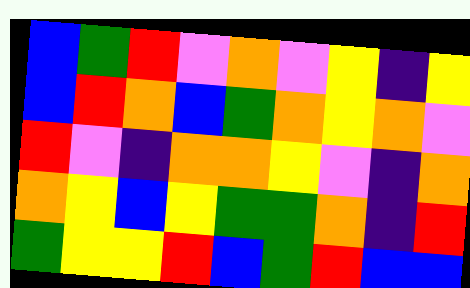[["blue", "green", "red", "violet", "orange", "violet", "yellow", "indigo", "yellow"], ["blue", "red", "orange", "blue", "green", "orange", "yellow", "orange", "violet"], ["red", "violet", "indigo", "orange", "orange", "yellow", "violet", "indigo", "orange"], ["orange", "yellow", "blue", "yellow", "green", "green", "orange", "indigo", "red"], ["green", "yellow", "yellow", "red", "blue", "green", "red", "blue", "blue"]]